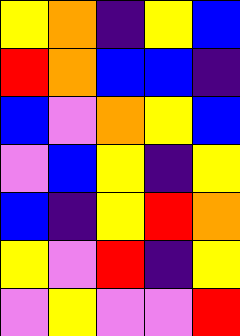[["yellow", "orange", "indigo", "yellow", "blue"], ["red", "orange", "blue", "blue", "indigo"], ["blue", "violet", "orange", "yellow", "blue"], ["violet", "blue", "yellow", "indigo", "yellow"], ["blue", "indigo", "yellow", "red", "orange"], ["yellow", "violet", "red", "indigo", "yellow"], ["violet", "yellow", "violet", "violet", "red"]]